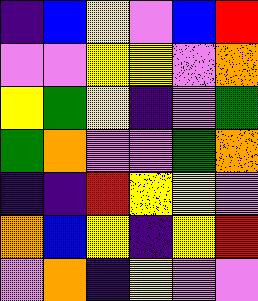[["indigo", "blue", "yellow", "violet", "blue", "red"], ["violet", "violet", "yellow", "yellow", "violet", "orange"], ["yellow", "green", "yellow", "indigo", "violet", "green"], ["green", "orange", "violet", "violet", "green", "orange"], ["indigo", "indigo", "red", "yellow", "yellow", "violet"], ["orange", "blue", "yellow", "indigo", "yellow", "red"], ["violet", "orange", "indigo", "yellow", "violet", "violet"]]